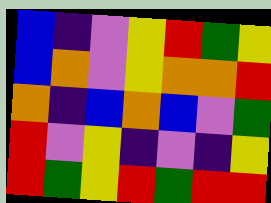[["blue", "indigo", "violet", "yellow", "red", "green", "yellow"], ["blue", "orange", "violet", "yellow", "orange", "orange", "red"], ["orange", "indigo", "blue", "orange", "blue", "violet", "green"], ["red", "violet", "yellow", "indigo", "violet", "indigo", "yellow"], ["red", "green", "yellow", "red", "green", "red", "red"]]